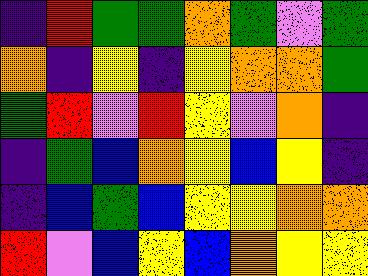[["indigo", "red", "green", "green", "orange", "green", "violet", "green"], ["orange", "indigo", "yellow", "indigo", "yellow", "orange", "orange", "green"], ["green", "red", "violet", "red", "yellow", "violet", "orange", "indigo"], ["indigo", "green", "blue", "orange", "yellow", "blue", "yellow", "indigo"], ["indigo", "blue", "green", "blue", "yellow", "yellow", "orange", "orange"], ["red", "violet", "blue", "yellow", "blue", "orange", "yellow", "yellow"]]